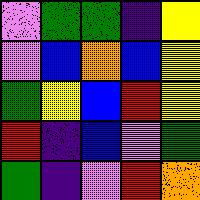[["violet", "green", "green", "indigo", "yellow"], ["violet", "blue", "orange", "blue", "yellow"], ["green", "yellow", "blue", "red", "yellow"], ["red", "indigo", "blue", "violet", "green"], ["green", "indigo", "violet", "red", "orange"]]